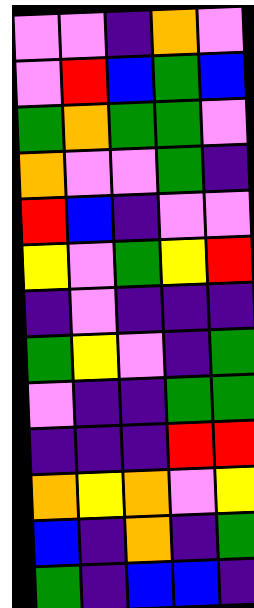[["violet", "violet", "indigo", "orange", "violet"], ["violet", "red", "blue", "green", "blue"], ["green", "orange", "green", "green", "violet"], ["orange", "violet", "violet", "green", "indigo"], ["red", "blue", "indigo", "violet", "violet"], ["yellow", "violet", "green", "yellow", "red"], ["indigo", "violet", "indigo", "indigo", "indigo"], ["green", "yellow", "violet", "indigo", "green"], ["violet", "indigo", "indigo", "green", "green"], ["indigo", "indigo", "indigo", "red", "red"], ["orange", "yellow", "orange", "violet", "yellow"], ["blue", "indigo", "orange", "indigo", "green"], ["green", "indigo", "blue", "blue", "indigo"]]